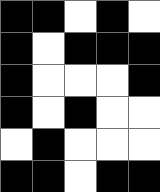[["black", "black", "white", "black", "white"], ["black", "white", "black", "black", "black"], ["black", "white", "white", "white", "black"], ["black", "white", "black", "white", "white"], ["white", "black", "white", "white", "white"], ["black", "black", "white", "black", "black"]]